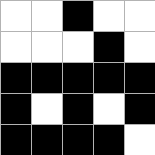[["white", "white", "black", "white", "white"], ["white", "white", "white", "black", "white"], ["black", "black", "black", "black", "black"], ["black", "white", "black", "white", "black"], ["black", "black", "black", "black", "white"]]